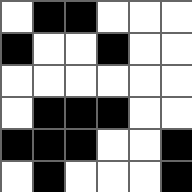[["white", "black", "black", "white", "white", "white"], ["black", "white", "white", "black", "white", "white"], ["white", "white", "white", "white", "white", "white"], ["white", "black", "black", "black", "white", "white"], ["black", "black", "black", "white", "white", "black"], ["white", "black", "white", "white", "white", "black"]]